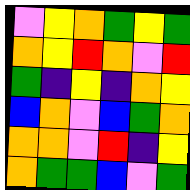[["violet", "yellow", "orange", "green", "yellow", "green"], ["orange", "yellow", "red", "orange", "violet", "red"], ["green", "indigo", "yellow", "indigo", "orange", "yellow"], ["blue", "orange", "violet", "blue", "green", "orange"], ["orange", "orange", "violet", "red", "indigo", "yellow"], ["orange", "green", "green", "blue", "violet", "green"]]